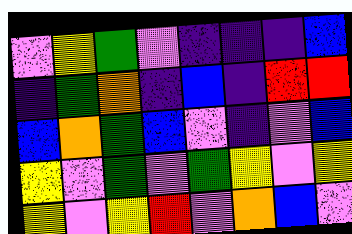[["violet", "yellow", "green", "violet", "indigo", "indigo", "indigo", "blue"], ["indigo", "green", "orange", "indigo", "blue", "indigo", "red", "red"], ["blue", "orange", "green", "blue", "violet", "indigo", "violet", "blue"], ["yellow", "violet", "green", "violet", "green", "yellow", "violet", "yellow"], ["yellow", "violet", "yellow", "red", "violet", "orange", "blue", "violet"]]